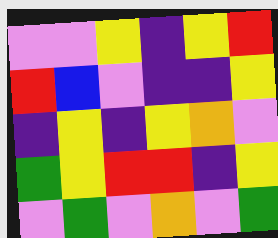[["violet", "violet", "yellow", "indigo", "yellow", "red"], ["red", "blue", "violet", "indigo", "indigo", "yellow"], ["indigo", "yellow", "indigo", "yellow", "orange", "violet"], ["green", "yellow", "red", "red", "indigo", "yellow"], ["violet", "green", "violet", "orange", "violet", "green"]]